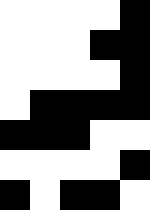[["white", "white", "white", "white", "black"], ["white", "white", "white", "black", "black"], ["white", "white", "white", "white", "black"], ["white", "black", "black", "black", "black"], ["black", "black", "black", "white", "white"], ["white", "white", "white", "white", "black"], ["black", "white", "black", "black", "white"]]